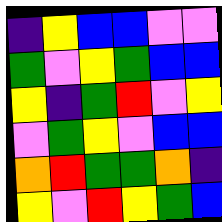[["indigo", "yellow", "blue", "blue", "violet", "violet"], ["green", "violet", "yellow", "green", "blue", "blue"], ["yellow", "indigo", "green", "red", "violet", "yellow"], ["violet", "green", "yellow", "violet", "blue", "blue"], ["orange", "red", "green", "green", "orange", "indigo"], ["yellow", "violet", "red", "yellow", "green", "blue"]]